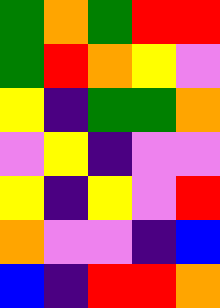[["green", "orange", "green", "red", "red"], ["green", "red", "orange", "yellow", "violet"], ["yellow", "indigo", "green", "green", "orange"], ["violet", "yellow", "indigo", "violet", "violet"], ["yellow", "indigo", "yellow", "violet", "red"], ["orange", "violet", "violet", "indigo", "blue"], ["blue", "indigo", "red", "red", "orange"]]